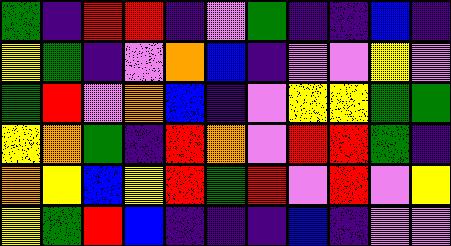[["green", "indigo", "red", "red", "indigo", "violet", "green", "indigo", "indigo", "blue", "indigo"], ["yellow", "green", "indigo", "violet", "orange", "blue", "indigo", "violet", "violet", "yellow", "violet"], ["green", "red", "violet", "orange", "blue", "indigo", "violet", "yellow", "yellow", "green", "green"], ["yellow", "orange", "green", "indigo", "red", "orange", "violet", "red", "red", "green", "indigo"], ["orange", "yellow", "blue", "yellow", "red", "green", "red", "violet", "red", "violet", "yellow"], ["yellow", "green", "red", "blue", "indigo", "indigo", "indigo", "blue", "indigo", "violet", "violet"]]